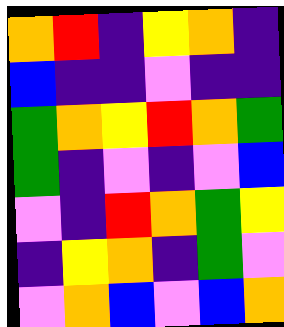[["orange", "red", "indigo", "yellow", "orange", "indigo"], ["blue", "indigo", "indigo", "violet", "indigo", "indigo"], ["green", "orange", "yellow", "red", "orange", "green"], ["green", "indigo", "violet", "indigo", "violet", "blue"], ["violet", "indigo", "red", "orange", "green", "yellow"], ["indigo", "yellow", "orange", "indigo", "green", "violet"], ["violet", "orange", "blue", "violet", "blue", "orange"]]